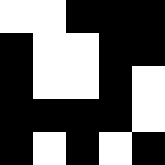[["white", "white", "black", "black", "black"], ["black", "white", "white", "black", "black"], ["black", "white", "white", "black", "white"], ["black", "black", "black", "black", "white"], ["black", "white", "black", "white", "black"]]